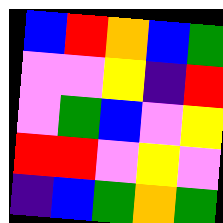[["blue", "red", "orange", "blue", "green"], ["violet", "violet", "yellow", "indigo", "red"], ["violet", "green", "blue", "violet", "yellow"], ["red", "red", "violet", "yellow", "violet"], ["indigo", "blue", "green", "orange", "green"]]